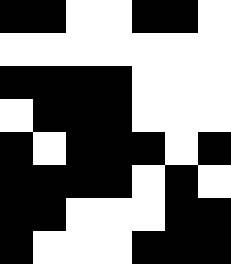[["black", "black", "white", "white", "black", "black", "white"], ["white", "white", "white", "white", "white", "white", "white"], ["black", "black", "black", "black", "white", "white", "white"], ["white", "black", "black", "black", "white", "white", "white"], ["black", "white", "black", "black", "black", "white", "black"], ["black", "black", "black", "black", "white", "black", "white"], ["black", "black", "white", "white", "white", "black", "black"], ["black", "white", "white", "white", "black", "black", "black"]]